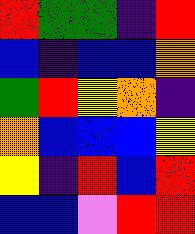[["red", "green", "green", "indigo", "red"], ["blue", "indigo", "blue", "blue", "orange"], ["green", "red", "yellow", "orange", "indigo"], ["orange", "blue", "blue", "blue", "yellow"], ["yellow", "indigo", "red", "blue", "red"], ["blue", "blue", "violet", "red", "red"]]